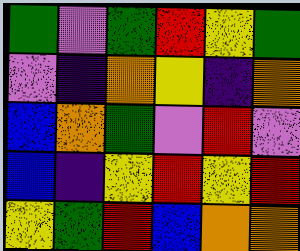[["green", "violet", "green", "red", "yellow", "green"], ["violet", "indigo", "orange", "yellow", "indigo", "orange"], ["blue", "orange", "green", "violet", "red", "violet"], ["blue", "indigo", "yellow", "red", "yellow", "red"], ["yellow", "green", "red", "blue", "orange", "orange"]]